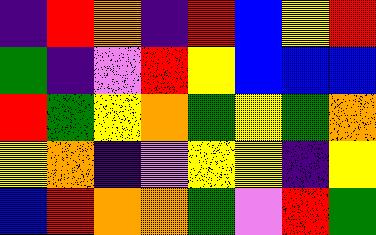[["indigo", "red", "orange", "indigo", "red", "blue", "yellow", "red"], ["green", "indigo", "violet", "red", "yellow", "blue", "blue", "blue"], ["red", "green", "yellow", "orange", "green", "yellow", "green", "orange"], ["yellow", "orange", "indigo", "violet", "yellow", "yellow", "indigo", "yellow"], ["blue", "red", "orange", "orange", "green", "violet", "red", "green"]]